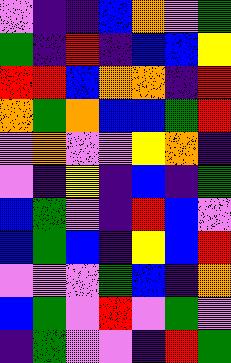[["violet", "indigo", "indigo", "blue", "orange", "violet", "green"], ["green", "indigo", "red", "indigo", "blue", "blue", "yellow"], ["red", "red", "blue", "orange", "orange", "indigo", "red"], ["orange", "green", "orange", "blue", "blue", "green", "red"], ["violet", "orange", "violet", "violet", "yellow", "orange", "indigo"], ["violet", "indigo", "yellow", "indigo", "blue", "indigo", "green"], ["blue", "green", "violet", "indigo", "red", "blue", "violet"], ["blue", "green", "blue", "indigo", "yellow", "blue", "red"], ["violet", "violet", "violet", "green", "blue", "indigo", "orange"], ["blue", "green", "violet", "red", "violet", "green", "violet"], ["indigo", "green", "violet", "violet", "indigo", "red", "green"]]